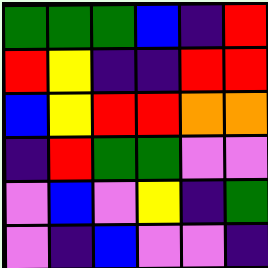[["green", "green", "green", "blue", "indigo", "red"], ["red", "yellow", "indigo", "indigo", "red", "red"], ["blue", "yellow", "red", "red", "orange", "orange"], ["indigo", "red", "green", "green", "violet", "violet"], ["violet", "blue", "violet", "yellow", "indigo", "green"], ["violet", "indigo", "blue", "violet", "violet", "indigo"]]